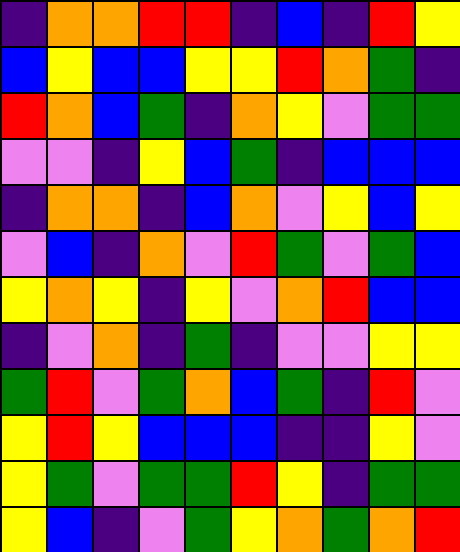[["indigo", "orange", "orange", "red", "red", "indigo", "blue", "indigo", "red", "yellow"], ["blue", "yellow", "blue", "blue", "yellow", "yellow", "red", "orange", "green", "indigo"], ["red", "orange", "blue", "green", "indigo", "orange", "yellow", "violet", "green", "green"], ["violet", "violet", "indigo", "yellow", "blue", "green", "indigo", "blue", "blue", "blue"], ["indigo", "orange", "orange", "indigo", "blue", "orange", "violet", "yellow", "blue", "yellow"], ["violet", "blue", "indigo", "orange", "violet", "red", "green", "violet", "green", "blue"], ["yellow", "orange", "yellow", "indigo", "yellow", "violet", "orange", "red", "blue", "blue"], ["indigo", "violet", "orange", "indigo", "green", "indigo", "violet", "violet", "yellow", "yellow"], ["green", "red", "violet", "green", "orange", "blue", "green", "indigo", "red", "violet"], ["yellow", "red", "yellow", "blue", "blue", "blue", "indigo", "indigo", "yellow", "violet"], ["yellow", "green", "violet", "green", "green", "red", "yellow", "indigo", "green", "green"], ["yellow", "blue", "indigo", "violet", "green", "yellow", "orange", "green", "orange", "red"]]